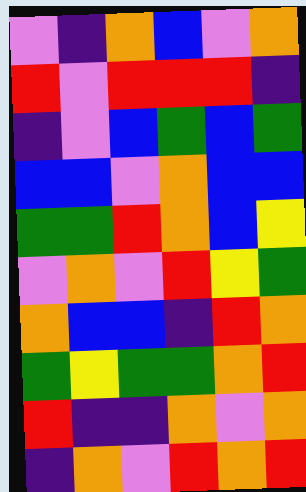[["violet", "indigo", "orange", "blue", "violet", "orange"], ["red", "violet", "red", "red", "red", "indigo"], ["indigo", "violet", "blue", "green", "blue", "green"], ["blue", "blue", "violet", "orange", "blue", "blue"], ["green", "green", "red", "orange", "blue", "yellow"], ["violet", "orange", "violet", "red", "yellow", "green"], ["orange", "blue", "blue", "indigo", "red", "orange"], ["green", "yellow", "green", "green", "orange", "red"], ["red", "indigo", "indigo", "orange", "violet", "orange"], ["indigo", "orange", "violet", "red", "orange", "red"]]